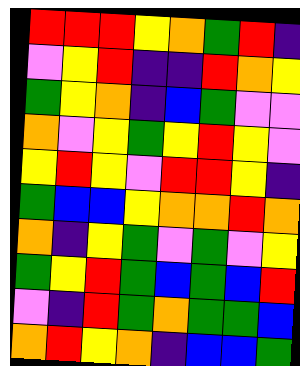[["red", "red", "red", "yellow", "orange", "green", "red", "indigo"], ["violet", "yellow", "red", "indigo", "indigo", "red", "orange", "yellow"], ["green", "yellow", "orange", "indigo", "blue", "green", "violet", "violet"], ["orange", "violet", "yellow", "green", "yellow", "red", "yellow", "violet"], ["yellow", "red", "yellow", "violet", "red", "red", "yellow", "indigo"], ["green", "blue", "blue", "yellow", "orange", "orange", "red", "orange"], ["orange", "indigo", "yellow", "green", "violet", "green", "violet", "yellow"], ["green", "yellow", "red", "green", "blue", "green", "blue", "red"], ["violet", "indigo", "red", "green", "orange", "green", "green", "blue"], ["orange", "red", "yellow", "orange", "indigo", "blue", "blue", "green"]]